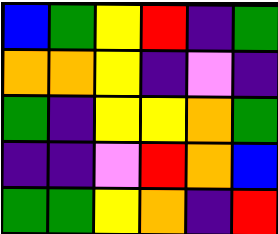[["blue", "green", "yellow", "red", "indigo", "green"], ["orange", "orange", "yellow", "indigo", "violet", "indigo"], ["green", "indigo", "yellow", "yellow", "orange", "green"], ["indigo", "indigo", "violet", "red", "orange", "blue"], ["green", "green", "yellow", "orange", "indigo", "red"]]